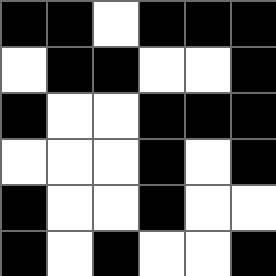[["black", "black", "white", "black", "black", "black"], ["white", "black", "black", "white", "white", "black"], ["black", "white", "white", "black", "black", "black"], ["white", "white", "white", "black", "white", "black"], ["black", "white", "white", "black", "white", "white"], ["black", "white", "black", "white", "white", "black"]]